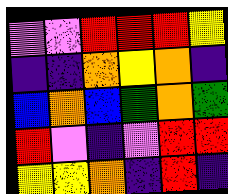[["violet", "violet", "red", "red", "red", "yellow"], ["indigo", "indigo", "orange", "yellow", "orange", "indigo"], ["blue", "orange", "blue", "green", "orange", "green"], ["red", "violet", "indigo", "violet", "red", "red"], ["yellow", "yellow", "orange", "indigo", "red", "indigo"]]